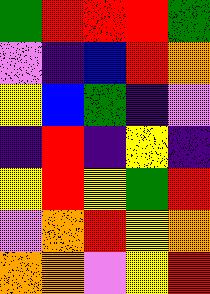[["green", "red", "red", "red", "green"], ["violet", "indigo", "blue", "red", "orange"], ["yellow", "blue", "green", "indigo", "violet"], ["indigo", "red", "indigo", "yellow", "indigo"], ["yellow", "red", "yellow", "green", "red"], ["violet", "orange", "red", "yellow", "orange"], ["orange", "orange", "violet", "yellow", "red"]]